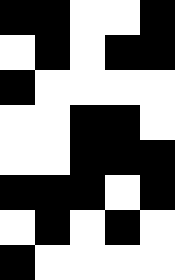[["black", "black", "white", "white", "black"], ["white", "black", "white", "black", "black"], ["black", "white", "white", "white", "white"], ["white", "white", "black", "black", "white"], ["white", "white", "black", "black", "black"], ["black", "black", "black", "white", "black"], ["white", "black", "white", "black", "white"], ["black", "white", "white", "white", "white"]]